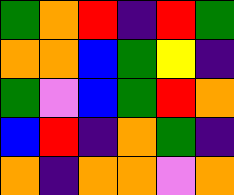[["green", "orange", "red", "indigo", "red", "green"], ["orange", "orange", "blue", "green", "yellow", "indigo"], ["green", "violet", "blue", "green", "red", "orange"], ["blue", "red", "indigo", "orange", "green", "indigo"], ["orange", "indigo", "orange", "orange", "violet", "orange"]]